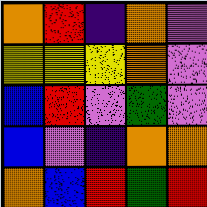[["orange", "red", "indigo", "orange", "violet"], ["yellow", "yellow", "yellow", "orange", "violet"], ["blue", "red", "violet", "green", "violet"], ["blue", "violet", "indigo", "orange", "orange"], ["orange", "blue", "red", "green", "red"]]